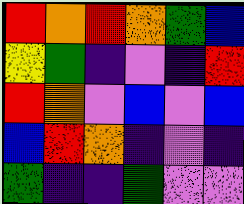[["red", "orange", "red", "orange", "green", "blue"], ["yellow", "green", "indigo", "violet", "indigo", "red"], ["red", "orange", "violet", "blue", "violet", "blue"], ["blue", "red", "orange", "indigo", "violet", "indigo"], ["green", "indigo", "indigo", "green", "violet", "violet"]]